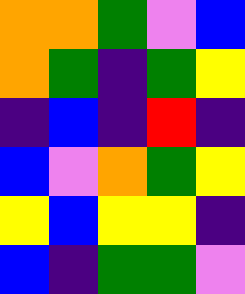[["orange", "orange", "green", "violet", "blue"], ["orange", "green", "indigo", "green", "yellow"], ["indigo", "blue", "indigo", "red", "indigo"], ["blue", "violet", "orange", "green", "yellow"], ["yellow", "blue", "yellow", "yellow", "indigo"], ["blue", "indigo", "green", "green", "violet"]]